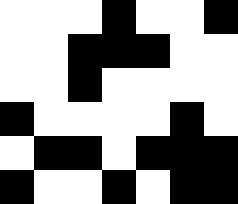[["white", "white", "white", "black", "white", "white", "black"], ["white", "white", "black", "black", "black", "white", "white"], ["white", "white", "black", "white", "white", "white", "white"], ["black", "white", "white", "white", "white", "black", "white"], ["white", "black", "black", "white", "black", "black", "black"], ["black", "white", "white", "black", "white", "black", "black"]]